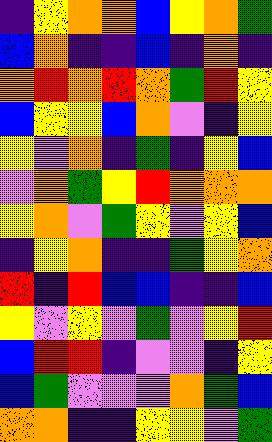[["indigo", "yellow", "orange", "orange", "blue", "yellow", "orange", "green"], ["blue", "orange", "indigo", "indigo", "blue", "indigo", "orange", "indigo"], ["orange", "red", "orange", "red", "orange", "green", "red", "yellow"], ["blue", "yellow", "yellow", "blue", "orange", "violet", "indigo", "yellow"], ["yellow", "violet", "orange", "indigo", "green", "indigo", "yellow", "blue"], ["violet", "orange", "green", "yellow", "red", "orange", "orange", "orange"], ["yellow", "orange", "violet", "green", "yellow", "violet", "yellow", "blue"], ["indigo", "yellow", "orange", "indigo", "indigo", "green", "yellow", "orange"], ["red", "indigo", "red", "blue", "blue", "indigo", "indigo", "blue"], ["yellow", "violet", "yellow", "violet", "green", "violet", "yellow", "red"], ["blue", "red", "red", "indigo", "violet", "violet", "indigo", "yellow"], ["blue", "green", "violet", "violet", "violet", "orange", "green", "blue"], ["orange", "orange", "indigo", "indigo", "yellow", "yellow", "violet", "green"]]